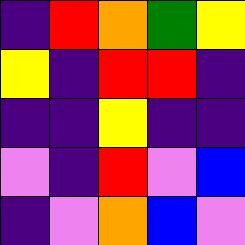[["indigo", "red", "orange", "green", "yellow"], ["yellow", "indigo", "red", "red", "indigo"], ["indigo", "indigo", "yellow", "indigo", "indigo"], ["violet", "indigo", "red", "violet", "blue"], ["indigo", "violet", "orange", "blue", "violet"]]